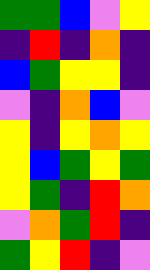[["green", "green", "blue", "violet", "yellow"], ["indigo", "red", "indigo", "orange", "indigo"], ["blue", "green", "yellow", "yellow", "indigo"], ["violet", "indigo", "orange", "blue", "violet"], ["yellow", "indigo", "yellow", "orange", "yellow"], ["yellow", "blue", "green", "yellow", "green"], ["yellow", "green", "indigo", "red", "orange"], ["violet", "orange", "green", "red", "indigo"], ["green", "yellow", "red", "indigo", "violet"]]